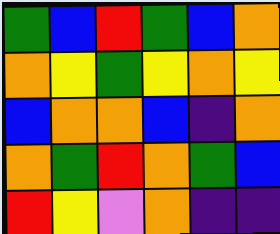[["green", "blue", "red", "green", "blue", "orange"], ["orange", "yellow", "green", "yellow", "orange", "yellow"], ["blue", "orange", "orange", "blue", "indigo", "orange"], ["orange", "green", "red", "orange", "green", "blue"], ["red", "yellow", "violet", "orange", "indigo", "indigo"]]